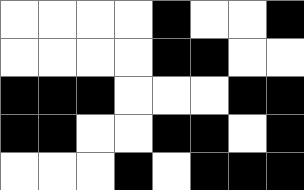[["white", "white", "white", "white", "black", "white", "white", "black"], ["white", "white", "white", "white", "black", "black", "white", "white"], ["black", "black", "black", "white", "white", "white", "black", "black"], ["black", "black", "white", "white", "black", "black", "white", "black"], ["white", "white", "white", "black", "white", "black", "black", "black"]]